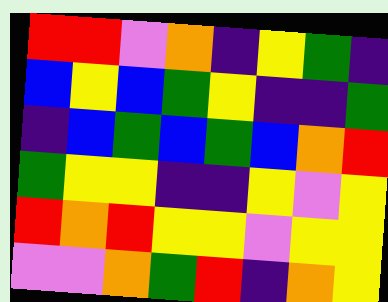[["red", "red", "violet", "orange", "indigo", "yellow", "green", "indigo"], ["blue", "yellow", "blue", "green", "yellow", "indigo", "indigo", "green"], ["indigo", "blue", "green", "blue", "green", "blue", "orange", "red"], ["green", "yellow", "yellow", "indigo", "indigo", "yellow", "violet", "yellow"], ["red", "orange", "red", "yellow", "yellow", "violet", "yellow", "yellow"], ["violet", "violet", "orange", "green", "red", "indigo", "orange", "yellow"]]